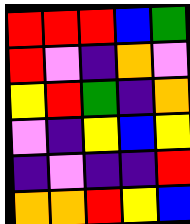[["red", "red", "red", "blue", "green"], ["red", "violet", "indigo", "orange", "violet"], ["yellow", "red", "green", "indigo", "orange"], ["violet", "indigo", "yellow", "blue", "yellow"], ["indigo", "violet", "indigo", "indigo", "red"], ["orange", "orange", "red", "yellow", "blue"]]